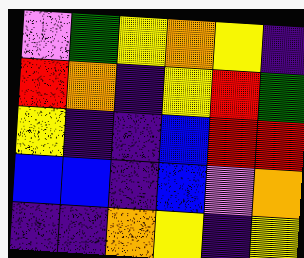[["violet", "green", "yellow", "orange", "yellow", "indigo"], ["red", "orange", "indigo", "yellow", "red", "green"], ["yellow", "indigo", "indigo", "blue", "red", "red"], ["blue", "blue", "indigo", "blue", "violet", "orange"], ["indigo", "indigo", "orange", "yellow", "indigo", "yellow"]]